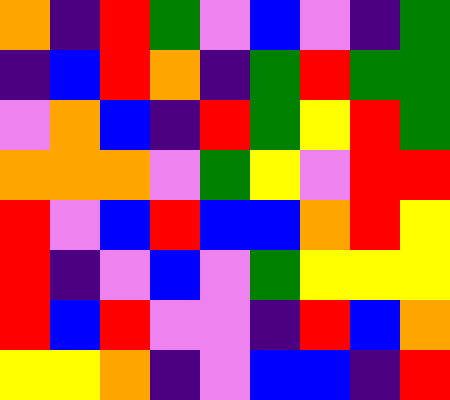[["orange", "indigo", "red", "green", "violet", "blue", "violet", "indigo", "green"], ["indigo", "blue", "red", "orange", "indigo", "green", "red", "green", "green"], ["violet", "orange", "blue", "indigo", "red", "green", "yellow", "red", "green"], ["orange", "orange", "orange", "violet", "green", "yellow", "violet", "red", "red"], ["red", "violet", "blue", "red", "blue", "blue", "orange", "red", "yellow"], ["red", "indigo", "violet", "blue", "violet", "green", "yellow", "yellow", "yellow"], ["red", "blue", "red", "violet", "violet", "indigo", "red", "blue", "orange"], ["yellow", "yellow", "orange", "indigo", "violet", "blue", "blue", "indigo", "red"]]